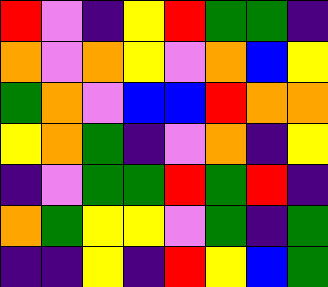[["red", "violet", "indigo", "yellow", "red", "green", "green", "indigo"], ["orange", "violet", "orange", "yellow", "violet", "orange", "blue", "yellow"], ["green", "orange", "violet", "blue", "blue", "red", "orange", "orange"], ["yellow", "orange", "green", "indigo", "violet", "orange", "indigo", "yellow"], ["indigo", "violet", "green", "green", "red", "green", "red", "indigo"], ["orange", "green", "yellow", "yellow", "violet", "green", "indigo", "green"], ["indigo", "indigo", "yellow", "indigo", "red", "yellow", "blue", "green"]]